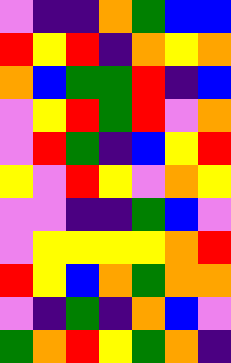[["violet", "indigo", "indigo", "orange", "green", "blue", "blue"], ["red", "yellow", "red", "indigo", "orange", "yellow", "orange"], ["orange", "blue", "green", "green", "red", "indigo", "blue"], ["violet", "yellow", "red", "green", "red", "violet", "orange"], ["violet", "red", "green", "indigo", "blue", "yellow", "red"], ["yellow", "violet", "red", "yellow", "violet", "orange", "yellow"], ["violet", "violet", "indigo", "indigo", "green", "blue", "violet"], ["violet", "yellow", "yellow", "yellow", "yellow", "orange", "red"], ["red", "yellow", "blue", "orange", "green", "orange", "orange"], ["violet", "indigo", "green", "indigo", "orange", "blue", "violet"], ["green", "orange", "red", "yellow", "green", "orange", "indigo"]]